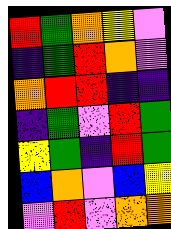[["red", "green", "orange", "yellow", "violet"], ["indigo", "green", "red", "orange", "violet"], ["orange", "red", "red", "indigo", "indigo"], ["indigo", "green", "violet", "red", "green"], ["yellow", "green", "indigo", "red", "green"], ["blue", "orange", "violet", "blue", "yellow"], ["violet", "red", "violet", "orange", "orange"]]